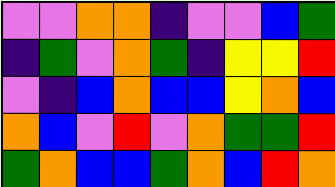[["violet", "violet", "orange", "orange", "indigo", "violet", "violet", "blue", "green"], ["indigo", "green", "violet", "orange", "green", "indigo", "yellow", "yellow", "red"], ["violet", "indigo", "blue", "orange", "blue", "blue", "yellow", "orange", "blue"], ["orange", "blue", "violet", "red", "violet", "orange", "green", "green", "red"], ["green", "orange", "blue", "blue", "green", "orange", "blue", "red", "orange"]]